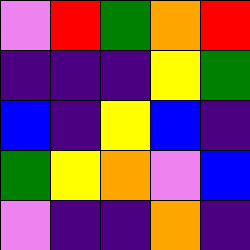[["violet", "red", "green", "orange", "red"], ["indigo", "indigo", "indigo", "yellow", "green"], ["blue", "indigo", "yellow", "blue", "indigo"], ["green", "yellow", "orange", "violet", "blue"], ["violet", "indigo", "indigo", "orange", "indigo"]]